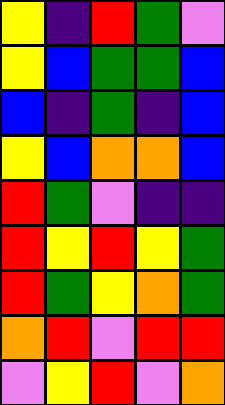[["yellow", "indigo", "red", "green", "violet"], ["yellow", "blue", "green", "green", "blue"], ["blue", "indigo", "green", "indigo", "blue"], ["yellow", "blue", "orange", "orange", "blue"], ["red", "green", "violet", "indigo", "indigo"], ["red", "yellow", "red", "yellow", "green"], ["red", "green", "yellow", "orange", "green"], ["orange", "red", "violet", "red", "red"], ["violet", "yellow", "red", "violet", "orange"]]